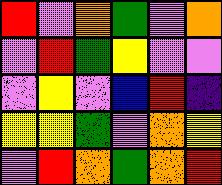[["red", "violet", "orange", "green", "violet", "orange"], ["violet", "red", "green", "yellow", "violet", "violet"], ["violet", "yellow", "violet", "blue", "red", "indigo"], ["yellow", "yellow", "green", "violet", "orange", "yellow"], ["violet", "red", "orange", "green", "orange", "red"]]